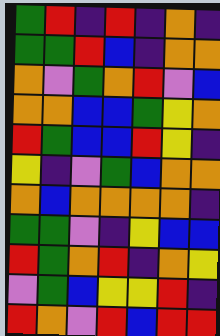[["green", "red", "indigo", "red", "indigo", "orange", "indigo"], ["green", "green", "red", "blue", "indigo", "orange", "orange"], ["orange", "violet", "green", "orange", "red", "violet", "blue"], ["orange", "orange", "blue", "blue", "green", "yellow", "orange"], ["red", "green", "blue", "blue", "red", "yellow", "indigo"], ["yellow", "indigo", "violet", "green", "blue", "orange", "orange"], ["orange", "blue", "orange", "orange", "orange", "orange", "indigo"], ["green", "green", "violet", "indigo", "yellow", "blue", "blue"], ["red", "green", "orange", "red", "indigo", "orange", "yellow"], ["violet", "green", "blue", "yellow", "yellow", "red", "indigo"], ["red", "orange", "violet", "red", "blue", "red", "red"]]